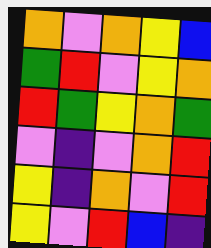[["orange", "violet", "orange", "yellow", "blue"], ["green", "red", "violet", "yellow", "orange"], ["red", "green", "yellow", "orange", "green"], ["violet", "indigo", "violet", "orange", "red"], ["yellow", "indigo", "orange", "violet", "red"], ["yellow", "violet", "red", "blue", "indigo"]]